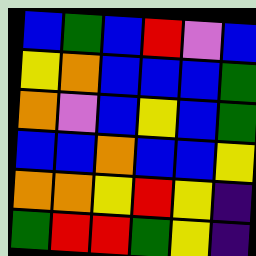[["blue", "green", "blue", "red", "violet", "blue"], ["yellow", "orange", "blue", "blue", "blue", "green"], ["orange", "violet", "blue", "yellow", "blue", "green"], ["blue", "blue", "orange", "blue", "blue", "yellow"], ["orange", "orange", "yellow", "red", "yellow", "indigo"], ["green", "red", "red", "green", "yellow", "indigo"]]